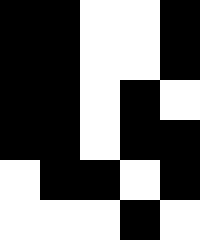[["black", "black", "white", "white", "black"], ["black", "black", "white", "white", "black"], ["black", "black", "white", "black", "white"], ["black", "black", "white", "black", "black"], ["white", "black", "black", "white", "black"], ["white", "white", "white", "black", "white"]]